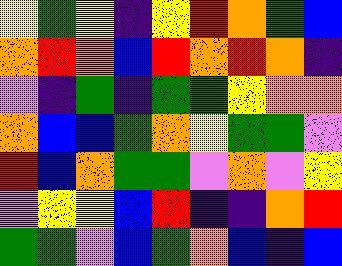[["yellow", "green", "yellow", "indigo", "yellow", "red", "orange", "green", "blue"], ["orange", "red", "orange", "blue", "red", "orange", "red", "orange", "indigo"], ["violet", "indigo", "green", "indigo", "green", "green", "yellow", "orange", "orange"], ["orange", "blue", "blue", "green", "orange", "yellow", "green", "green", "violet"], ["red", "blue", "orange", "green", "green", "violet", "orange", "violet", "yellow"], ["violet", "yellow", "yellow", "blue", "red", "indigo", "indigo", "orange", "red"], ["green", "green", "violet", "blue", "green", "orange", "blue", "indigo", "blue"]]